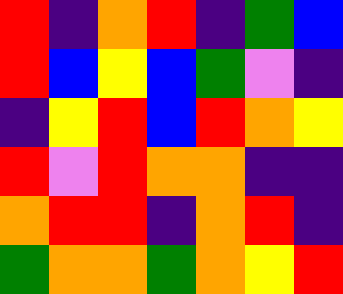[["red", "indigo", "orange", "red", "indigo", "green", "blue"], ["red", "blue", "yellow", "blue", "green", "violet", "indigo"], ["indigo", "yellow", "red", "blue", "red", "orange", "yellow"], ["red", "violet", "red", "orange", "orange", "indigo", "indigo"], ["orange", "red", "red", "indigo", "orange", "red", "indigo"], ["green", "orange", "orange", "green", "orange", "yellow", "red"]]